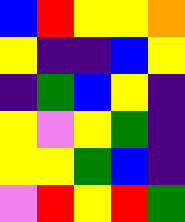[["blue", "red", "yellow", "yellow", "orange"], ["yellow", "indigo", "indigo", "blue", "yellow"], ["indigo", "green", "blue", "yellow", "indigo"], ["yellow", "violet", "yellow", "green", "indigo"], ["yellow", "yellow", "green", "blue", "indigo"], ["violet", "red", "yellow", "red", "green"]]